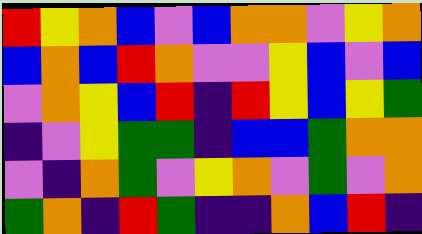[["red", "yellow", "orange", "blue", "violet", "blue", "orange", "orange", "violet", "yellow", "orange"], ["blue", "orange", "blue", "red", "orange", "violet", "violet", "yellow", "blue", "violet", "blue"], ["violet", "orange", "yellow", "blue", "red", "indigo", "red", "yellow", "blue", "yellow", "green"], ["indigo", "violet", "yellow", "green", "green", "indigo", "blue", "blue", "green", "orange", "orange"], ["violet", "indigo", "orange", "green", "violet", "yellow", "orange", "violet", "green", "violet", "orange"], ["green", "orange", "indigo", "red", "green", "indigo", "indigo", "orange", "blue", "red", "indigo"]]